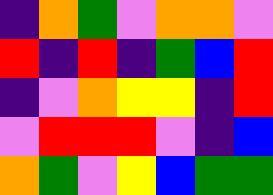[["indigo", "orange", "green", "violet", "orange", "orange", "violet"], ["red", "indigo", "red", "indigo", "green", "blue", "red"], ["indigo", "violet", "orange", "yellow", "yellow", "indigo", "red"], ["violet", "red", "red", "red", "violet", "indigo", "blue"], ["orange", "green", "violet", "yellow", "blue", "green", "green"]]